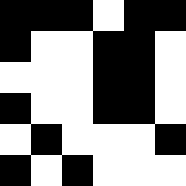[["black", "black", "black", "white", "black", "black"], ["black", "white", "white", "black", "black", "white"], ["white", "white", "white", "black", "black", "white"], ["black", "white", "white", "black", "black", "white"], ["white", "black", "white", "white", "white", "black"], ["black", "white", "black", "white", "white", "white"]]